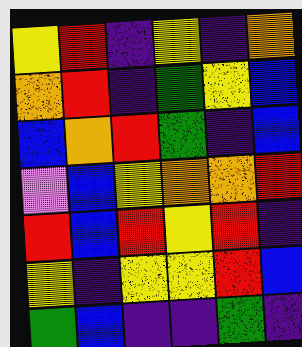[["yellow", "red", "indigo", "yellow", "indigo", "orange"], ["orange", "red", "indigo", "green", "yellow", "blue"], ["blue", "orange", "red", "green", "indigo", "blue"], ["violet", "blue", "yellow", "orange", "orange", "red"], ["red", "blue", "red", "yellow", "red", "indigo"], ["yellow", "indigo", "yellow", "yellow", "red", "blue"], ["green", "blue", "indigo", "indigo", "green", "indigo"]]